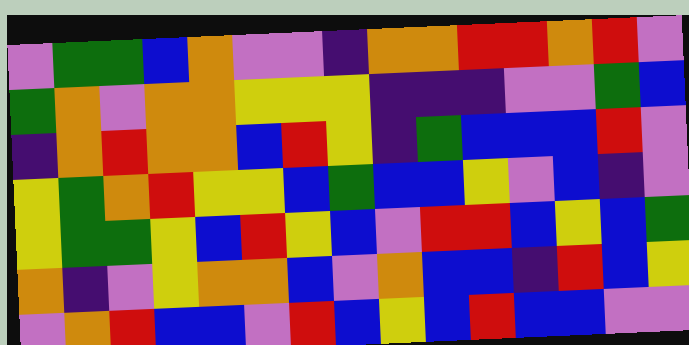[["violet", "green", "green", "blue", "orange", "violet", "violet", "indigo", "orange", "orange", "red", "red", "orange", "red", "violet"], ["green", "orange", "violet", "orange", "orange", "yellow", "yellow", "yellow", "indigo", "indigo", "indigo", "violet", "violet", "green", "blue"], ["indigo", "orange", "red", "orange", "orange", "blue", "red", "yellow", "indigo", "green", "blue", "blue", "blue", "red", "violet"], ["yellow", "green", "orange", "red", "yellow", "yellow", "blue", "green", "blue", "blue", "yellow", "violet", "blue", "indigo", "violet"], ["yellow", "green", "green", "yellow", "blue", "red", "yellow", "blue", "violet", "red", "red", "blue", "yellow", "blue", "green"], ["orange", "indigo", "violet", "yellow", "orange", "orange", "blue", "violet", "orange", "blue", "blue", "indigo", "red", "blue", "yellow"], ["violet", "orange", "red", "blue", "blue", "violet", "red", "blue", "yellow", "blue", "red", "blue", "blue", "violet", "violet"]]